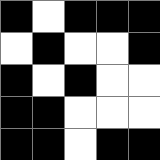[["black", "white", "black", "black", "black"], ["white", "black", "white", "white", "black"], ["black", "white", "black", "white", "white"], ["black", "black", "white", "white", "white"], ["black", "black", "white", "black", "black"]]